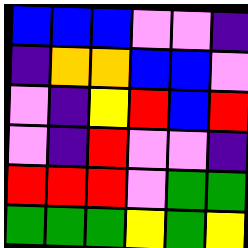[["blue", "blue", "blue", "violet", "violet", "indigo"], ["indigo", "orange", "orange", "blue", "blue", "violet"], ["violet", "indigo", "yellow", "red", "blue", "red"], ["violet", "indigo", "red", "violet", "violet", "indigo"], ["red", "red", "red", "violet", "green", "green"], ["green", "green", "green", "yellow", "green", "yellow"]]